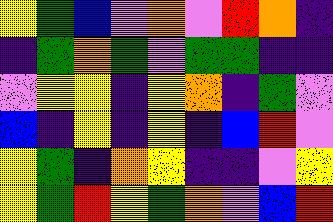[["yellow", "green", "blue", "violet", "orange", "violet", "red", "orange", "indigo"], ["indigo", "green", "orange", "green", "violet", "green", "green", "indigo", "indigo"], ["violet", "yellow", "yellow", "indigo", "yellow", "orange", "indigo", "green", "violet"], ["blue", "indigo", "yellow", "indigo", "yellow", "indigo", "blue", "red", "violet"], ["yellow", "green", "indigo", "orange", "yellow", "indigo", "indigo", "violet", "yellow"], ["yellow", "green", "red", "yellow", "green", "orange", "violet", "blue", "red"]]